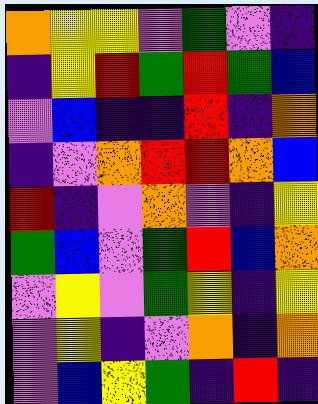[["orange", "yellow", "yellow", "violet", "green", "violet", "indigo"], ["indigo", "yellow", "red", "green", "red", "green", "blue"], ["violet", "blue", "indigo", "indigo", "red", "indigo", "orange"], ["indigo", "violet", "orange", "red", "red", "orange", "blue"], ["red", "indigo", "violet", "orange", "violet", "indigo", "yellow"], ["green", "blue", "violet", "green", "red", "blue", "orange"], ["violet", "yellow", "violet", "green", "yellow", "indigo", "yellow"], ["violet", "yellow", "indigo", "violet", "orange", "indigo", "orange"], ["violet", "blue", "yellow", "green", "indigo", "red", "indigo"]]